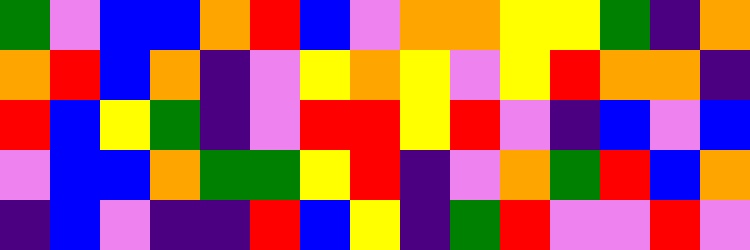[["green", "violet", "blue", "blue", "orange", "red", "blue", "violet", "orange", "orange", "yellow", "yellow", "green", "indigo", "orange"], ["orange", "red", "blue", "orange", "indigo", "violet", "yellow", "orange", "yellow", "violet", "yellow", "red", "orange", "orange", "indigo"], ["red", "blue", "yellow", "green", "indigo", "violet", "red", "red", "yellow", "red", "violet", "indigo", "blue", "violet", "blue"], ["violet", "blue", "blue", "orange", "green", "green", "yellow", "red", "indigo", "violet", "orange", "green", "red", "blue", "orange"], ["indigo", "blue", "violet", "indigo", "indigo", "red", "blue", "yellow", "indigo", "green", "red", "violet", "violet", "red", "violet"]]